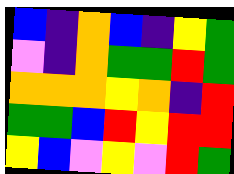[["blue", "indigo", "orange", "blue", "indigo", "yellow", "green"], ["violet", "indigo", "orange", "green", "green", "red", "green"], ["orange", "orange", "orange", "yellow", "orange", "indigo", "red"], ["green", "green", "blue", "red", "yellow", "red", "red"], ["yellow", "blue", "violet", "yellow", "violet", "red", "green"]]